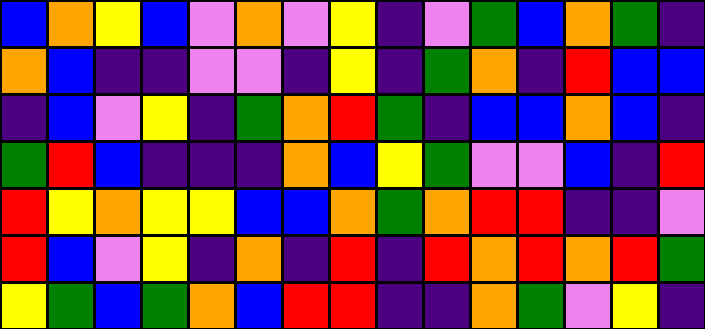[["blue", "orange", "yellow", "blue", "violet", "orange", "violet", "yellow", "indigo", "violet", "green", "blue", "orange", "green", "indigo"], ["orange", "blue", "indigo", "indigo", "violet", "violet", "indigo", "yellow", "indigo", "green", "orange", "indigo", "red", "blue", "blue"], ["indigo", "blue", "violet", "yellow", "indigo", "green", "orange", "red", "green", "indigo", "blue", "blue", "orange", "blue", "indigo"], ["green", "red", "blue", "indigo", "indigo", "indigo", "orange", "blue", "yellow", "green", "violet", "violet", "blue", "indigo", "red"], ["red", "yellow", "orange", "yellow", "yellow", "blue", "blue", "orange", "green", "orange", "red", "red", "indigo", "indigo", "violet"], ["red", "blue", "violet", "yellow", "indigo", "orange", "indigo", "red", "indigo", "red", "orange", "red", "orange", "red", "green"], ["yellow", "green", "blue", "green", "orange", "blue", "red", "red", "indigo", "indigo", "orange", "green", "violet", "yellow", "indigo"]]